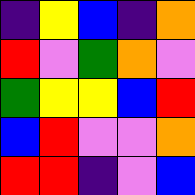[["indigo", "yellow", "blue", "indigo", "orange"], ["red", "violet", "green", "orange", "violet"], ["green", "yellow", "yellow", "blue", "red"], ["blue", "red", "violet", "violet", "orange"], ["red", "red", "indigo", "violet", "blue"]]